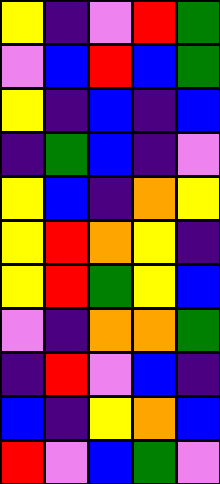[["yellow", "indigo", "violet", "red", "green"], ["violet", "blue", "red", "blue", "green"], ["yellow", "indigo", "blue", "indigo", "blue"], ["indigo", "green", "blue", "indigo", "violet"], ["yellow", "blue", "indigo", "orange", "yellow"], ["yellow", "red", "orange", "yellow", "indigo"], ["yellow", "red", "green", "yellow", "blue"], ["violet", "indigo", "orange", "orange", "green"], ["indigo", "red", "violet", "blue", "indigo"], ["blue", "indigo", "yellow", "orange", "blue"], ["red", "violet", "blue", "green", "violet"]]